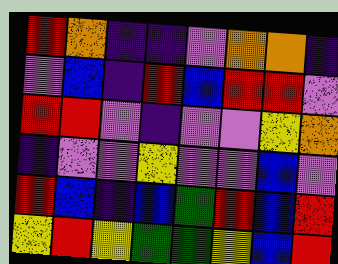[["red", "orange", "indigo", "indigo", "violet", "orange", "orange", "indigo"], ["violet", "blue", "indigo", "red", "blue", "red", "red", "violet"], ["red", "red", "violet", "indigo", "violet", "violet", "yellow", "orange"], ["indigo", "violet", "violet", "yellow", "violet", "violet", "blue", "violet"], ["red", "blue", "indigo", "blue", "green", "red", "blue", "red"], ["yellow", "red", "yellow", "green", "green", "yellow", "blue", "red"]]